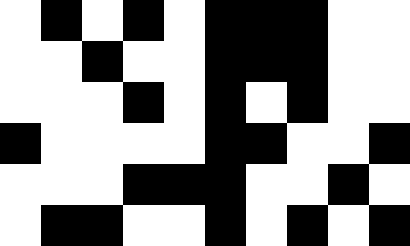[["white", "black", "white", "black", "white", "black", "black", "black", "white", "white"], ["white", "white", "black", "white", "white", "black", "black", "black", "white", "white"], ["white", "white", "white", "black", "white", "black", "white", "black", "white", "white"], ["black", "white", "white", "white", "white", "black", "black", "white", "white", "black"], ["white", "white", "white", "black", "black", "black", "white", "white", "black", "white"], ["white", "black", "black", "white", "white", "black", "white", "black", "white", "black"]]